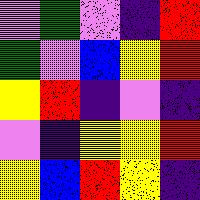[["violet", "green", "violet", "indigo", "red"], ["green", "violet", "blue", "yellow", "red"], ["yellow", "red", "indigo", "violet", "indigo"], ["violet", "indigo", "yellow", "yellow", "red"], ["yellow", "blue", "red", "yellow", "indigo"]]